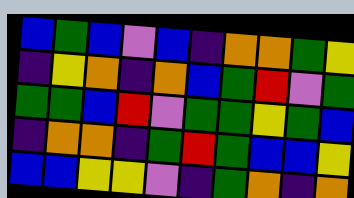[["blue", "green", "blue", "violet", "blue", "indigo", "orange", "orange", "green", "yellow"], ["indigo", "yellow", "orange", "indigo", "orange", "blue", "green", "red", "violet", "green"], ["green", "green", "blue", "red", "violet", "green", "green", "yellow", "green", "blue"], ["indigo", "orange", "orange", "indigo", "green", "red", "green", "blue", "blue", "yellow"], ["blue", "blue", "yellow", "yellow", "violet", "indigo", "green", "orange", "indigo", "orange"]]